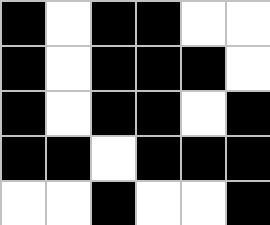[["black", "white", "black", "black", "white", "white"], ["black", "white", "black", "black", "black", "white"], ["black", "white", "black", "black", "white", "black"], ["black", "black", "white", "black", "black", "black"], ["white", "white", "black", "white", "white", "black"]]